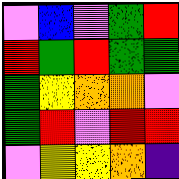[["violet", "blue", "violet", "green", "red"], ["red", "green", "red", "green", "green"], ["green", "yellow", "orange", "orange", "violet"], ["green", "red", "violet", "red", "red"], ["violet", "yellow", "yellow", "orange", "indigo"]]